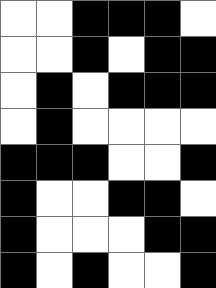[["white", "white", "black", "black", "black", "white"], ["white", "white", "black", "white", "black", "black"], ["white", "black", "white", "black", "black", "black"], ["white", "black", "white", "white", "white", "white"], ["black", "black", "black", "white", "white", "black"], ["black", "white", "white", "black", "black", "white"], ["black", "white", "white", "white", "black", "black"], ["black", "white", "black", "white", "white", "black"]]